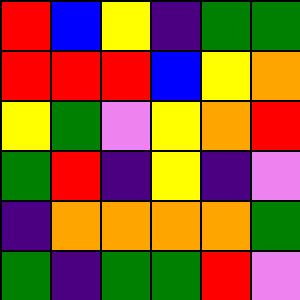[["red", "blue", "yellow", "indigo", "green", "green"], ["red", "red", "red", "blue", "yellow", "orange"], ["yellow", "green", "violet", "yellow", "orange", "red"], ["green", "red", "indigo", "yellow", "indigo", "violet"], ["indigo", "orange", "orange", "orange", "orange", "green"], ["green", "indigo", "green", "green", "red", "violet"]]